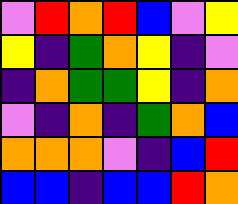[["violet", "red", "orange", "red", "blue", "violet", "yellow"], ["yellow", "indigo", "green", "orange", "yellow", "indigo", "violet"], ["indigo", "orange", "green", "green", "yellow", "indigo", "orange"], ["violet", "indigo", "orange", "indigo", "green", "orange", "blue"], ["orange", "orange", "orange", "violet", "indigo", "blue", "red"], ["blue", "blue", "indigo", "blue", "blue", "red", "orange"]]